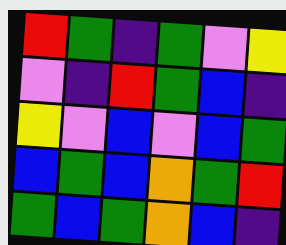[["red", "green", "indigo", "green", "violet", "yellow"], ["violet", "indigo", "red", "green", "blue", "indigo"], ["yellow", "violet", "blue", "violet", "blue", "green"], ["blue", "green", "blue", "orange", "green", "red"], ["green", "blue", "green", "orange", "blue", "indigo"]]